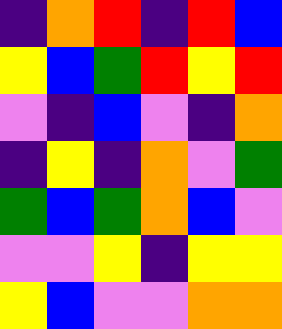[["indigo", "orange", "red", "indigo", "red", "blue"], ["yellow", "blue", "green", "red", "yellow", "red"], ["violet", "indigo", "blue", "violet", "indigo", "orange"], ["indigo", "yellow", "indigo", "orange", "violet", "green"], ["green", "blue", "green", "orange", "blue", "violet"], ["violet", "violet", "yellow", "indigo", "yellow", "yellow"], ["yellow", "blue", "violet", "violet", "orange", "orange"]]